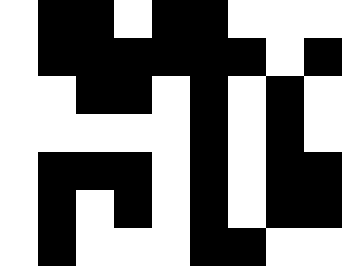[["white", "black", "black", "white", "black", "black", "white", "white", "white"], ["white", "black", "black", "black", "black", "black", "black", "white", "black"], ["white", "white", "black", "black", "white", "black", "white", "black", "white"], ["white", "white", "white", "white", "white", "black", "white", "black", "white"], ["white", "black", "black", "black", "white", "black", "white", "black", "black"], ["white", "black", "white", "black", "white", "black", "white", "black", "black"], ["white", "black", "white", "white", "white", "black", "black", "white", "white"]]